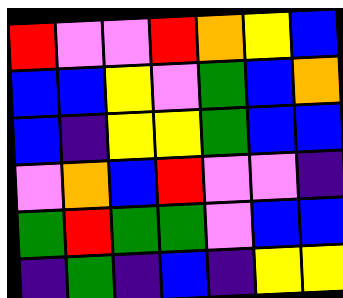[["red", "violet", "violet", "red", "orange", "yellow", "blue"], ["blue", "blue", "yellow", "violet", "green", "blue", "orange"], ["blue", "indigo", "yellow", "yellow", "green", "blue", "blue"], ["violet", "orange", "blue", "red", "violet", "violet", "indigo"], ["green", "red", "green", "green", "violet", "blue", "blue"], ["indigo", "green", "indigo", "blue", "indigo", "yellow", "yellow"]]